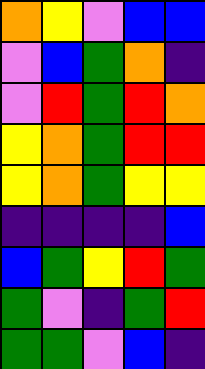[["orange", "yellow", "violet", "blue", "blue"], ["violet", "blue", "green", "orange", "indigo"], ["violet", "red", "green", "red", "orange"], ["yellow", "orange", "green", "red", "red"], ["yellow", "orange", "green", "yellow", "yellow"], ["indigo", "indigo", "indigo", "indigo", "blue"], ["blue", "green", "yellow", "red", "green"], ["green", "violet", "indigo", "green", "red"], ["green", "green", "violet", "blue", "indigo"]]